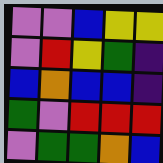[["violet", "violet", "blue", "yellow", "yellow"], ["violet", "red", "yellow", "green", "indigo"], ["blue", "orange", "blue", "blue", "indigo"], ["green", "violet", "red", "red", "red"], ["violet", "green", "green", "orange", "blue"]]